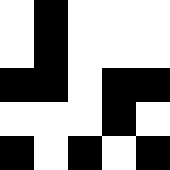[["white", "black", "white", "white", "white"], ["white", "black", "white", "white", "white"], ["black", "black", "white", "black", "black"], ["white", "white", "white", "black", "white"], ["black", "white", "black", "white", "black"]]